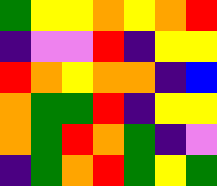[["green", "yellow", "yellow", "orange", "yellow", "orange", "red"], ["indigo", "violet", "violet", "red", "indigo", "yellow", "yellow"], ["red", "orange", "yellow", "orange", "orange", "indigo", "blue"], ["orange", "green", "green", "red", "indigo", "yellow", "yellow"], ["orange", "green", "red", "orange", "green", "indigo", "violet"], ["indigo", "green", "orange", "red", "green", "yellow", "green"]]